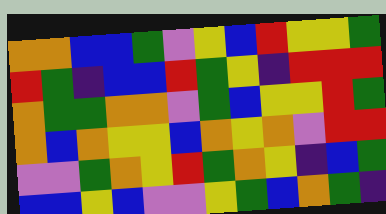[["orange", "orange", "blue", "blue", "green", "violet", "yellow", "blue", "red", "yellow", "yellow", "green"], ["red", "green", "indigo", "blue", "blue", "red", "green", "yellow", "indigo", "red", "red", "red"], ["orange", "green", "green", "orange", "orange", "violet", "green", "blue", "yellow", "yellow", "red", "green"], ["orange", "blue", "orange", "yellow", "yellow", "blue", "orange", "yellow", "orange", "violet", "red", "red"], ["violet", "violet", "green", "orange", "yellow", "red", "green", "orange", "yellow", "indigo", "blue", "green"], ["blue", "blue", "yellow", "blue", "violet", "violet", "yellow", "green", "blue", "orange", "green", "indigo"]]